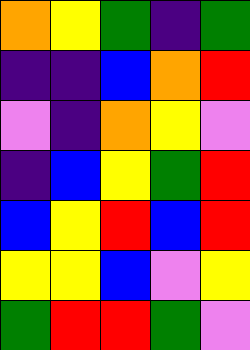[["orange", "yellow", "green", "indigo", "green"], ["indigo", "indigo", "blue", "orange", "red"], ["violet", "indigo", "orange", "yellow", "violet"], ["indigo", "blue", "yellow", "green", "red"], ["blue", "yellow", "red", "blue", "red"], ["yellow", "yellow", "blue", "violet", "yellow"], ["green", "red", "red", "green", "violet"]]